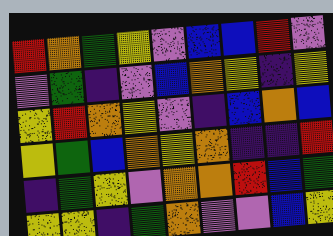[["red", "orange", "green", "yellow", "violet", "blue", "blue", "red", "violet"], ["violet", "green", "indigo", "violet", "blue", "orange", "yellow", "indigo", "yellow"], ["yellow", "red", "orange", "yellow", "violet", "indigo", "blue", "orange", "blue"], ["yellow", "green", "blue", "orange", "yellow", "orange", "indigo", "indigo", "red"], ["indigo", "green", "yellow", "violet", "orange", "orange", "red", "blue", "green"], ["yellow", "yellow", "indigo", "green", "orange", "violet", "violet", "blue", "yellow"]]